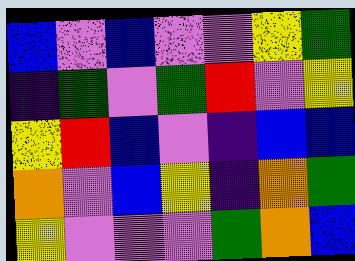[["blue", "violet", "blue", "violet", "violet", "yellow", "green"], ["indigo", "green", "violet", "green", "red", "violet", "yellow"], ["yellow", "red", "blue", "violet", "indigo", "blue", "blue"], ["orange", "violet", "blue", "yellow", "indigo", "orange", "green"], ["yellow", "violet", "violet", "violet", "green", "orange", "blue"]]